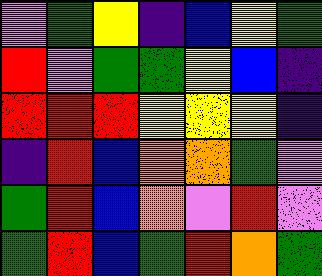[["violet", "green", "yellow", "indigo", "blue", "yellow", "green"], ["red", "violet", "green", "green", "yellow", "blue", "indigo"], ["red", "red", "red", "yellow", "yellow", "yellow", "indigo"], ["indigo", "red", "blue", "orange", "orange", "green", "violet"], ["green", "red", "blue", "orange", "violet", "red", "violet"], ["green", "red", "blue", "green", "red", "orange", "green"]]